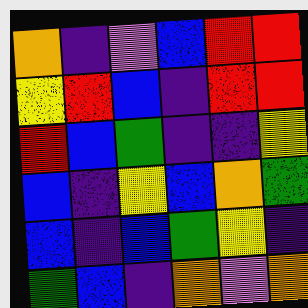[["orange", "indigo", "violet", "blue", "red", "red"], ["yellow", "red", "blue", "indigo", "red", "red"], ["red", "blue", "green", "indigo", "indigo", "yellow"], ["blue", "indigo", "yellow", "blue", "orange", "green"], ["blue", "indigo", "blue", "green", "yellow", "indigo"], ["green", "blue", "indigo", "orange", "violet", "orange"]]